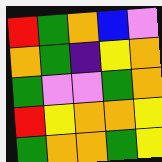[["red", "green", "orange", "blue", "violet"], ["orange", "green", "indigo", "yellow", "orange"], ["green", "violet", "violet", "green", "orange"], ["red", "yellow", "orange", "orange", "yellow"], ["green", "orange", "orange", "green", "yellow"]]